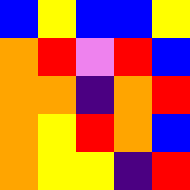[["blue", "yellow", "blue", "blue", "yellow"], ["orange", "red", "violet", "red", "blue"], ["orange", "orange", "indigo", "orange", "red"], ["orange", "yellow", "red", "orange", "blue"], ["orange", "yellow", "yellow", "indigo", "red"]]